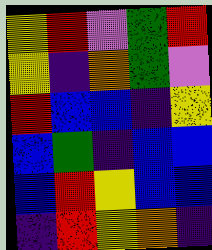[["yellow", "red", "violet", "green", "red"], ["yellow", "indigo", "orange", "green", "violet"], ["red", "blue", "blue", "indigo", "yellow"], ["blue", "green", "indigo", "blue", "blue"], ["blue", "red", "yellow", "blue", "blue"], ["indigo", "red", "yellow", "orange", "indigo"]]